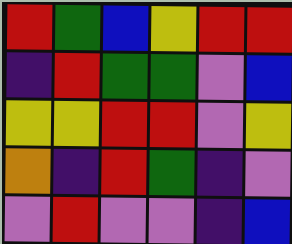[["red", "green", "blue", "yellow", "red", "red"], ["indigo", "red", "green", "green", "violet", "blue"], ["yellow", "yellow", "red", "red", "violet", "yellow"], ["orange", "indigo", "red", "green", "indigo", "violet"], ["violet", "red", "violet", "violet", "indigo", "blue"]]